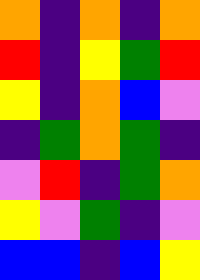[["orange", "indigo", "orange", "indigo", "orange"], ["red", "indigo", "yellow", "green", "red"], ["yellow", "indigo", "orange", "blue", "violet"], ["indigo", "green", "orange", "green", "indigo"], ["violet", "red", "indigo", "green", "orange"], ["yellow", "violet", "green", "indigo", "violet"], ["blue", "blue", "indigo", "blue", "yellow"]]